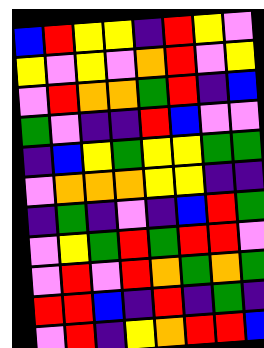[["blue", "red", "yellow", "yellow", "indigo", "red", "yellow", "violet"], ["yellow", "violet", "yellow", "violet", "orange", "red", "violet", "yellow"], ["violet", "red", "orange", "orange", "green", "red", "indigo", "blue"], ["green", "violet", "indigo", "indigo", "red", "blue", "violet", "violet"], ["indigo", "blue", "yellow", "green", "yellow", "yellow", "green", "green"], ["violet", "orange", "orange", "orange", "yellow", "yellow", "indigo", "indigo"], ["indigo", "green", "indigo", "violet", "indigo", "blue", "red", "green"], ["violet", "yellow", "green", "red", "green", "red", "red", "violet"], ["violet", "red", "violet", "red", "orange", "green", "orange", "green"], ["red", "red", "blue", "indigo", "red", "indigo", "green", "indigo"], ["violet", "red", "indigo", "yellow", "orange", "red", "red", "blue"]]